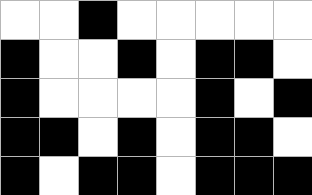[["white", "white", "black", "white", "white", "white", "white", "white"], ["black", "white", "white", "black", "white", "black", "black", "white"], ["black", "white", "white", "white", "white", "black", "white", "black"], ["black", "black", "white", "black", "white", "black", "black", "white"], ["black", "white", "black", "black", "white", "black", "black", "black"]]